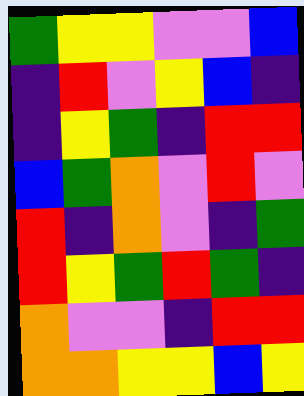[["green", "yellow", "yellow", "violet", "violet", "blue"], ["indigo", "red", "violet", "yellow", "blue", "indigo"], ["indigo", "yellow", "green", "indigo", "red", "red"], ["blue", "green", "orange", "violet", "red", "violet"], ["red", "indigo", "orange", "violet", "indigo", "green"], ["red", "yellow", "green", "red", "green", "indigo"], ["orange", "violet", "violet", "indigo", "red", "red"], ["orange", "orange", "yellow", "yellow", "blue", "yellow"]]